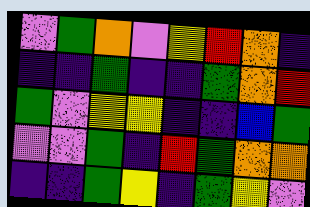[["violet", "green", "orange", "violet", "yellow", "red", "orange", "indigo"], ["indigo", "indigo", "green", "indigo", "indigo", "green", "orange", "red"], ["green", "violet", "yellow", "yellow", "indigo", "indigo", "blue", "green"], ["violet", "violet", "green", "indigo", "red", "green", "orange", "orange"], ["indigo", "indigo", "green", "yellow", "indigo", "green", "yellow", "violet"]]